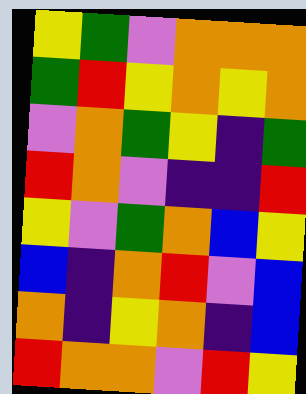[["yellow", "green", "violet", "orange", "orange", "orange"], ["green", "red", "yellow", "orange", "yellow", "orange"], ["violet", "orange", "green", "yellow", "indigo", "green"], ["red", "orange", "violet", "indigo", "indigo", "red"], ["yellow", "violet", "green", "orange", "blue", "yellow"], ["blue", "indigo", "orange", "red", "violet", "blue"], ["orange", "indigo", "yellow", "orange", "indigo", "blue"], ["red", "orange", "orange", "violet", "red", "yellow"]]